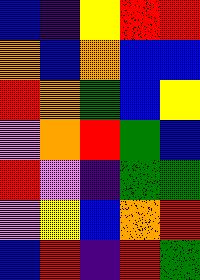[["blue", "indigo", "yellow", "red", "red"], ["orange", "blue", "orange", "blue", "blue"], ["red", "orange", "green", "blue", "yellow"], ["violet", "orange", "red", "green", "blue"], ["red", "violet", "indigo", "green", "green"], ["violet", "yellow", "blue", "orange", "red"], ["blue", "red", "indigo", "red", "green"]]